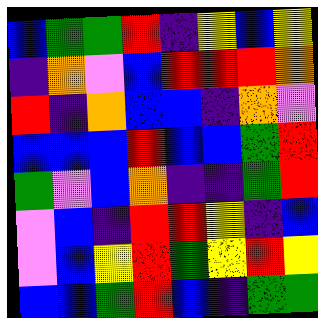[["blue", "green", "green", "red", "indigo", "yellow", "blue", "yellow"], ["indigo", "orange", "violet", "blue", "red", "red", "red", "orange"], ["red", "indigo", "orange", "blue", "blue", "indigo", "orange", "violet"], ["blue", "blue", "blue", "red", "blue", "blue", "green", "red"], ["green", "violet", "blue", "orange", "indigo", "indigo", "green", "red"], ["violet", "blue", "indigo", "red", "red", "yellow", "indigo", "blue"], ["violet", "blue", "yellow", "red", "green", "yellow", "red", "yellow"], ["blue", "blue", "green", "red", "blue", "indigo", "green", "green"]]